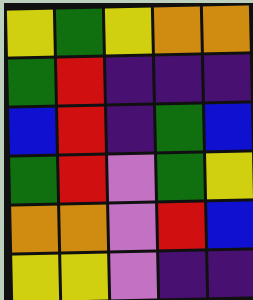[["yellow", "green", "yellow", "orange", "orange"], ["green", "red", "indigo", "indigo", "indigo"], ["blue", "red", "indigo", "green", "blue"], ["green", "red", "violet", "green", "yellow"], ["orange", "orange", "violet", "red", "blue"], ["yellow", "yellow", "violet", "indigo", "indigo"]]